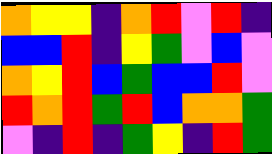[["orange", "yellow", "yellow", "indigo", "orange", "red", "violet", "red", "indigo"], ["blue", "blue", "red", "indigo", "yellow", "green", "violet", "blue", "violet"], ["orange", "yellow", "red", "blue", "green", "blue", "blue", "red", "violet"], ["red", "orange", "red", "green", "red", "blue", "orange", "orange", "green"], ["violet", "indigo", "red", "indigo", "green", "yellow", "indigo", "red", "green"]]